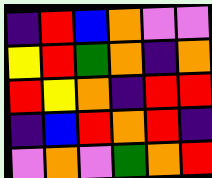[["indigo", "red", "blue", "orange", "violet", "violet"], ["yellow", "red", "green", "orange", "indigo", "orange"], ["red", "yellow", "orange", "indigo", "red", "red"], ["indigo", "blue", "red", "orange", "red", "indigo"], ["violet", "orange", "violet", "green", "orange", "red"]]